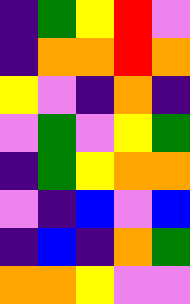[["indigo", "green", "yellow", "red", "violet"], ["indigo", "orange", "orange", "red", "orange"], ["yellow", "violet", "indigo", "orange", "indigo"], ["violet", "green", "violet", "yellow", "green"], ["indigo", "green", "yellow", "orange", "orange"], ["violet", "indigo", "blue", "violet", "blue"], ["indigo", "blue", "indigo", "orange", "green"], ["orange", "orange", "yellow", "violet", "violet"]]